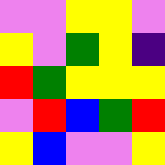[["violet", "violet", "yellow", "yellow", "violet"], ["yellow", "violet", "green", "yellow", "indigo"], ["red", "green", "yellow", "yellow", "yellow"], ["violet", "red", "blue", "green", "red"], ["yellow", "blue", "violet", "violet", "yellow"]]